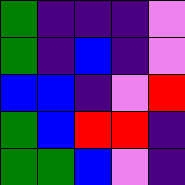[["green", "indigo", "indigo", "indigo", "violet"], ["green", "indigo", "blue", "indigo", "violet"], ["blue", "blue", "indigo", "violet", "red"], ["green", "blue", "red", "red", "indigo"], ["green", "green", "blue", "violet", "indigo"]]